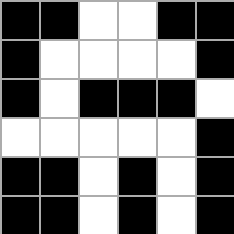[["black", "black", "white", "white", "black", "black"], ["black", "white", "white", "white", "white", "black"], ["black", "white", "black", "black", "black", "white"], ["white", "white", "white", "white", "white", "black"], ["black", "black", "white", "black", "white", "black"], ["black", "black", "white", "black", "white", "black"]]